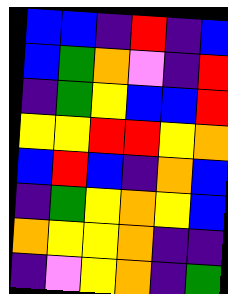[["blue", "blue", "indigo", "red", "indigo", "blue"], ["blue", "green", "orange", "violet", "indigo", "red"], ["indigo", "green", "yellow", "blue", "blue", "red"], ["yellow", "yellow", "red", "red", "yellow", "orange"], ["blue", "red", "blue", "indigo", "orange", "blue"], ["indigo", "green", "yellow", "orange", "yellow", "blue"], ["orange", "yellow", "yellow", "orange", "indigo", "indigo"], ["indigo", "violet", "yellow", "orange", "indigo", "green"]]